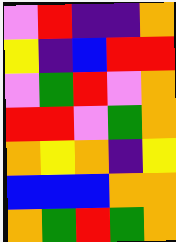[["violet", "red", "indigo", "indigo", "orange"], ["yellow", "indigo", "blue", "red", "red"], ["violet", "green", "red", "violet", "orange"], ["red", "red", "violet", "green", "orange"], ["orange", "yellow", "orange", "indigo", "yellow"], ["blue", "blue", "blue", "orange", "orange"], ["orange", "green", "red", "green", "orange"]]